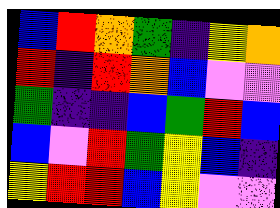[["blue", "red", "orange", "green", "indigo", "yellow", "orange"], ["red", "indigo", "red", "orange", "blue", "violet", "violet"], ["green", "indigo", "indigo", "blue", "green", "red", "blue"], ["blue", "violet", "red", "green", "yellow", "blue", "indigo"], ["yellow", "red", "red", "blue", "yellow", "violet", "violet"]]